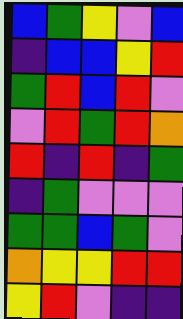[["blue", "green", "yellow", "violet", "blue"], ["indigo", "blue", "blue", "yellow", "red"], ["green", "red", "blue", "red", "violet"], ["violet", "red", "green", "red", "orange"], ["red", "indigo", "red", "indigo", "green"], ["indigo", "green", "violet", "violet", "violet"], ["green", "green", "blue", "green", "violet"], ["orange", "yellow", "yellow", "red", "red"], ["yellow", "red", "violet", "indigo", "indigo"]]